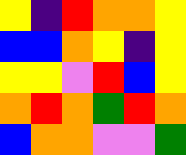[["yellow", "indigo", "red", "orange", "orange", "yellow"], ["blue", "blue", "orange", "yellow", "indigo", "yellow"], ["yellow", "yellow", "violet", "red", "blue", "yellow"], ["orange", "red", "orange", "green", "red", "orange"], ["blue", "orange", "orange", "violet", "violet", "green"]]